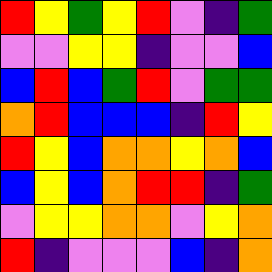[["red", "yellow", "green", "yellow", "red", "violet", "indigo", "green"], ["violet", "violet", "yellow", "yellow", "indigo", "violet", "violet", "blue"], ["blue", "red", "blue", "green", "red", "violet", "green", "green"], ["orange", "red", "blue", "blue", "blue", "indigo", "red", "yellow"], ["red", "yellow", "blue", "orange", "orange", "yellow", "orange", "blue"], ["blue", "yellow", "blue", "orange", "red", "red", "indigo", "green"], ["violet", "yellow", "yellow", "orange", "orange", "violet", "yellow", "orange"], ["red", "indigo", "violet", "violet", "violet", "blue", "indigo", "orange"]]